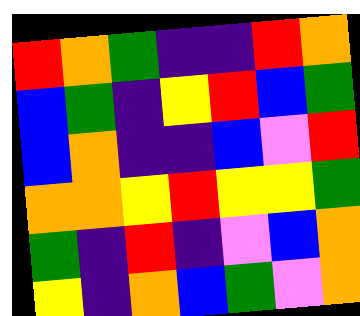[["red", "orange", "green", "indigo", "indigo", "red", "orange"], ["blue", "green", "indigo", "yellow", "red", "blue", "green"], ["blue", "orange", "indigo", "indigo", "blue", "violet", "red"], ["orange", "orange", "yellow", "red", "yellow", "yellow", "green"], ["green", "indigo", "red", "indigo", "violet", "blue", "orange"], ["yellow", "indigo", "orange", "blue", "green", "violet", "orange"]]